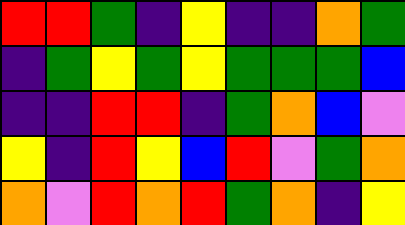[["red", "red", "green", "indigo", "yellow", "indigo", "indigo", "orange", "green"], ["indigo", "green", "yellow", "green", "yellow", "green", "green", "green", "blue"], ["indigo", "indigo", "red", "red", "indigo", "green", "orange", "blue", "violet"], ["yellow", "indigo", "red", "yellow", "blue", "red", "violet", "green", "orange"], ["orange", "violet", "red", "orange", "red", "green", "orange", "indigo", "yellow"]]